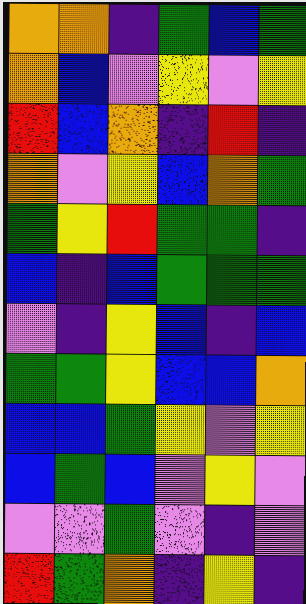[["orange", "orange", "indigo", "green", "blue", "green"], ["orange", "blue", "violet", "yellow", "violet", "yellow"], ["red", "blue", "orange", "indigo", "red", "indigo"], ["orange", "violet", "yellow", "blue", "orange", "green"], ["green", "yellow", "red", "green", "green", "indigo"], ["blue", "indigo", "blue", "green", "green", "green"], ["violet", "indigo", "yellow", "blue", "indigo", "blue"], ["green", "green", "yellow", "blue", "blue", "orange"], ["blue", "blue", "green", "yellow", "violet", "yellow"], ["blue", "green", "blue", "violet", "yellow", "violet"], ["violet", "violet", "green", "violet", "indigo", "violet"], ["red", "green", "orange", "indigo", "yellow", "indigo"]]